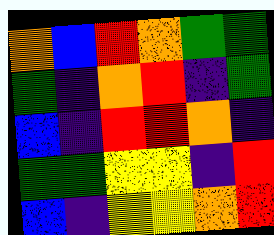[["orange", "blue", "red", "orange", "green", "green"], ["green", "indigo", "orange", "red", "indigo", "green"], ["blue", "indigo", "red", "red", "orange", "indigo"], ["green", "green", "yellow", "yellow", "indigo", "red"], ["blue", "indigo", "yellow", "yellow", "orange", "red"]]